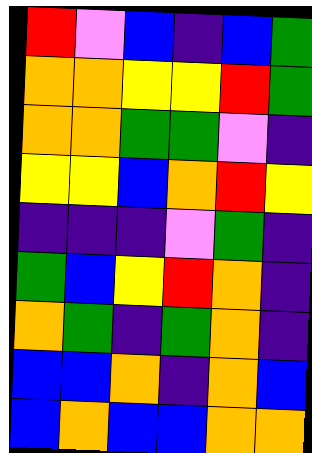[["red", "violet", "blue", "indigo", "blue", "green"], ["orange", "orange", "yellow", "yellow", "red", "green"], ["orange", "orange", "green", "green", "violet", "indigo"], ["yellow", "yellow", "blue", "orange", "red", "yellow"], ["indigo", "indigo", "indigo", "violet", "green", "indigo"], ["green", "blue", "yellow", "red", "orange", "indigo"], ["orange", "green", "indigo", "green", "orange", "indigo"], ["blue", "blue", "orange", "indigo", "orange", "blue"], ["blue", "orange", "blue", "blue", "orange", "orange"]]